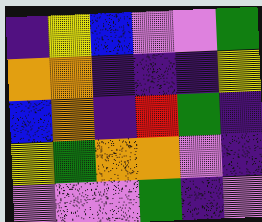[["indigo", "yellow", "blue", "violet", "violet", "green"], ["orange", "orange", "indigo", "indigo", "indigo", "yellow"], ["blue", "orange", "indigo", "red", "green", "indigo"], ["yellow", "green", "orange", "orange", "violet", "indigo"], ["violet", "violet", "violet", "green", "indigo", "violet"]]